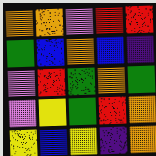[["orange", "orange", "violet", "red", "red"], ["green", "blue", "orange", "blue", "indigo"], ["violet", "red", "green", "orange", "green"], ["violet", "yellow", "green", "red", "orange"], ["yellow", "blue", "yellow", "indigo", "orange"]]